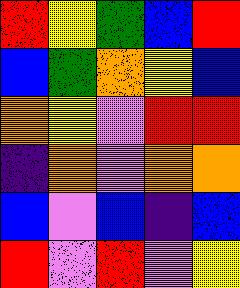[["red", "yellow", "green", "blue", "red"], ["blue", "green", "orange", "yellow", "blue"], ["orange", "yellow", "violet", "red", "red"], ["indigo", "orange", "violet", "orange", "orange"], ["blue", "violet", "blue", "indigo", "blue"], ["red", "violet", "red", "violet", "yellow"]]